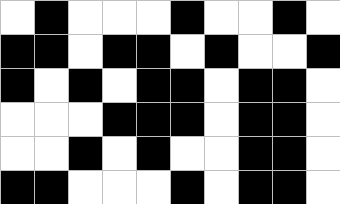[["white", "black", "white", "white", "white", "black", "white", "white", "black", "white"], ["black", "black", "white", "black", "black", "white", "black", "white", "white", "black"], ["black", "white", "black", "white", "black", "black", "white", "black", "black", "white"], ["white", "white", "white", "black", "black", "black", "white", "black", "black", "white"], ["white", "white", "black", "white", "black", "white", "white", "black", "black", "white"], ["black", "black", "white", "white", "white", "black", "white", "black", "black", "white"]]